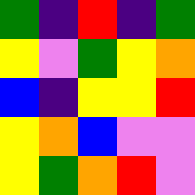[["green", "indigo", "red", "indigo", "green"], ["yellow", "violet", "green", "yellow", "orange"], ["blue", "indigo", "yellow", "yellow", "red"], ["yellow", "orange", "blue", "violet", "violet"], ["yellow", "green", "orange", "red", "violet"]]